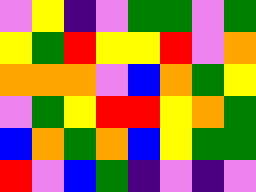[["violet", "yellow", "indigo", "violet", "green", "green", "violet", "green"], ["yellow", "green", "red", "yellow", "yellow", "red", "violet", "orange"], ["orange", "orange", "orange", "violet", "blue", "orange", "green", "yellow"], ["violet", "green", "yellow", "red", "red", "yellow", "orange", "green"], ["blue", "orange", "green", "orange", "blue", "yellow", "green", "green"], ["red", "violet", "blue", "green", "indigo", "violet", "indigo", "violet"]]